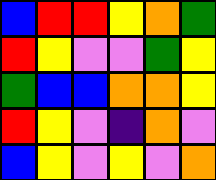[["blue", "red", "red", "yellow", "orange", "green"], ["red", "yellow", "violet", "violet", "green", "yellow"], ["green", "blue", "blue", "orange", "orange", "yellow"], ["red", "yellow", "violet", "indigo", "orange", "violet"], ["blue", "yellow", "violet", "yellow", "violet", "orange"]]